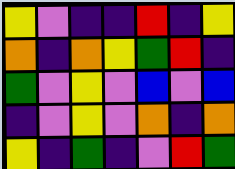[["yellow", "violet", "indigo", "indigo", "red", "indigo", "yellow"], ["orange", "indigo", "orange", "yellow", "green", "red", "indigo"], ["green", "violet", "yellow", "violet", "blue", "violet", "blue"], ["indigo", "violet", "yellow", "violet", "orange", "indigo", "orange"], ["yellow", "indigo", "green", "indigo", "violet", "red", "green"]]